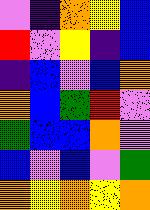[["violet", "indigo", "orange", "yellow", "blue"], ["red", "violet", "yellow", "indigo", "blue"], ["indigo", "blue", "violet", "blue", "orange"], ["orange", "blue", "green", "red", "violet"], ["green", "blue", "blue", "orange", "violet"], ["blue", "violet", "blue", "violet", "green"], ["orange", "yellow", "orange", "yellow", "orange"]]